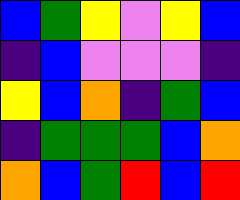[["blue", "green", "yellow", "violet", "yellow", "blue"], ["indigo", "blue", "violet", "violet", "violet", "indigo"], ["yellow", "blue", "orange", "indigo", "green", "blue"], ["indigo", "green", "green", "green", "blue", "orange"], ["orange", "blue", "green", "red", "blue", "red"]]